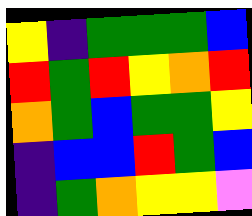[["yellow", "indigo", "green", "green", "green", "blue"], ["red", "green", "red", "yellow", "orange", "red"], ["orange", "green", "blue", "green", "green", "yellow"], ["indigo", "blue", "blue", "red", "green", "blue"], ["indigo", "green", "orange", "yellow", "yellow", "violet"]]